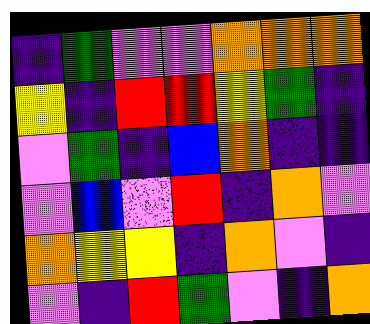[["indigo", "green", "violet", "violet", "orange", "orange", "orange"], ["yellow", "indigo", "red", "red", "yellow", "green", "indigo"], ["violet", "green", "indigo", "blue", "orange", "indigo", "indigo"], ["violet", "blue", "violet", "red", "indigo", "orange", "violet"], ["orange", "yellow", "yellow", "indigo", "orange", "violet", "indigo"], ["violet", "indigo", "red", "green", "violet", "indigo", "orange"]]